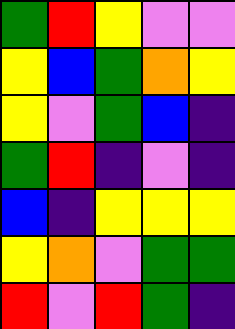[["green", "red", "yellow", "violet", "violet"], ["yellow", "blue", "green", "orange", "yellow"], ["yellow", "violet", "green", "blue", "indigo"], ["green", "red", "indigo", "violet", "indigo"], ["blue", "indigo", "yellow", "yellow", "yellow"], ["yellow", "orange", "violet", "green", "green"], ["red", "violet", "red", "green", "indigo"]]